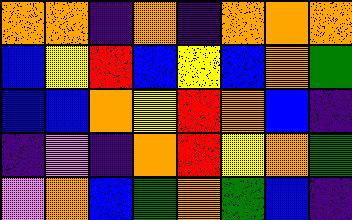[["orange", "orange", "indigo", "orange", "indigo", "orange", "orange", "orange"], ["blue", "yellow", "red", "blue", "yellow", "blue", "orange", "green"], ["blue", "blue", "orange", "yellow", "red", "orange", "blue", "indigo"], ["indigo", "violet", "indigo", "orange", "red", "yellow", "orange", "green"], ["violet", "orange", "blue", "green", "orange", "green", "blue", "indigo"]]